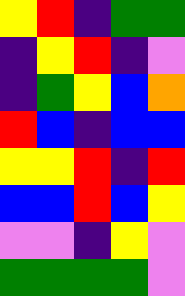[["yellow", "red", "indigo", "green", "green"], ["indigo", "yellow", "red", "indigo", "violet"], ["indigo", "green", "yellow", "blue", "orange"], ["red", "blue", "indigo", "blue", "blue"], ["yellow", "yellow", "red", "indigo", "red"], ["blue", "blue", "red", "blue", "yellow"], ["violet", "violet", "indigo", "yellow", "violet"], ["green", "green", "green", "green", "violet"]]